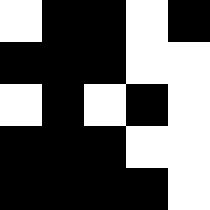[["white", "black", "black", "white", "black"], ["black", "black", "black", "white", "white"], ["white", "black", "white", "black", "white"], ["black", "black", "black", "white", "white"], ["black", "black", "black", "black", "white"]]